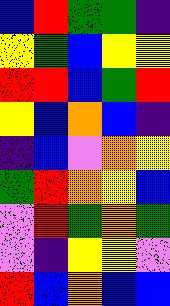[["blue", "red", "green", "green", "indigo"], ["yellow", "green", "blue", "yellow", "yellow"], ["red", "red", "blue", "green", "red"], ["yellow", "blue", "orange", "blue", "indigo"], ["indigo", "blue", "violet", "orange", "yellow"], ["green", "red", "orange", "yellow", "blue"], ["violet", "red", "green", "orange", "green"], ["violet", "indigo", "yellow", "yellow", "violet"], ["red", "blue", "orange", "blue", "blue"]]